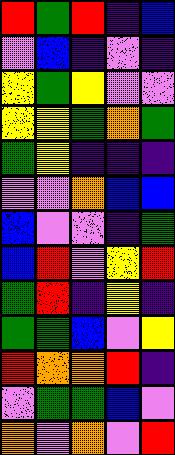[["red", "green", "red", "indigo", "blue"], ["violet", "blue", "indigo", "violet", "indigo"], ["yellow", "green", "yellow", "violet", "violet"], ["yellow", "yellow", "green", "orange", "green"], ["green", "yellow", "indigo", "indigo", "indigo"], ["violet", "violet", "orange", "blue", "blue"], ["blue", "violet", "violet", "indigo", "green"], ["blue", "red", "violet", "yellow", "red"], ["green", "red", "indigo", "yellow", "indigo"], ["green", "green", "blue", "violet", "yellow"], ["red", "orange", "orange", "red", "indigo"], ["violet", "green", "green", "blue", "violet"], ["orange", "violet", "orange", "violet", "red"]]